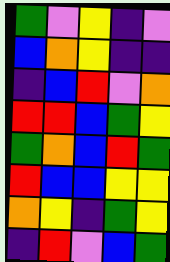[["green", "violet", "yellow", "indigo", "violet"], ["blue", "orange", "yellow", "indigo", "indigo"], ["indigo", "blue", "red", "violet", "orange"], ["red", "red", "blue", "green", "yellow"], ["green", "orange", "blue", "red", "green"], ["red", "blue", "blue", "yellow", "yellow"], ["orange", "yellow", "indigo", "green", "yellow"], ["indigo", "red", "violet", "blue", "green"]]